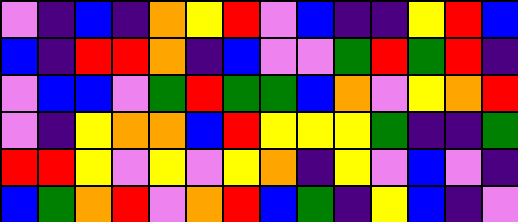[["violet", "indigo", "blue", "indigo", "orange", "yellow", "red", "violet", "blue", "indigo", "indigo", "yellow", "red", "blue"], ["blue", "indigo", "red", "red", "orange", "indigo", "blue", "violet", "violet", "green", "red", "green", "red", "indigo"], ["violet", "blue", "blue", "violet", "green", "red", "green", "green", "blue", "orange", "violet", "yellow", "orange", "red"], ["violet", "indigo", "yellow", "orange", "orange", "blue", "red", "yellow", "yellow", "yellow", "green", "indigo", "indigo", "green"], ["red", "red", "yellow", "violet", "yellow", "violet", "yellow", "orange", "indigo", "yellow", "violet", "blue", "violet", "indigo"], ["blue", "green", "orange", "red", "violet", "orange", "red", "blue", "green", "indigo", "yellow", "blue", "indigo", "violet"]]